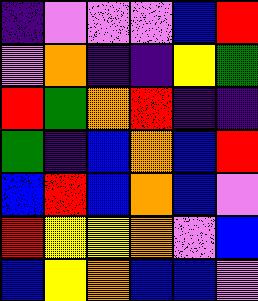[["indigo", "violet", "violet", "violet", "blue", "red"], ["violet", "orange", "indigo", "indigo", "yellow", "green"], ["red", "green", "orange", "red", "indigo", "indigo"], ["green", "indigo", "blue", "orange", "blue", "red"], ["blue", "red", "blue", "orange", "blue", "violet"], ["red", "yellow", "yellow", "orange", "violet", "blue"], ["blue", "yellow", "orange", "blue", "blue", "violet"]]